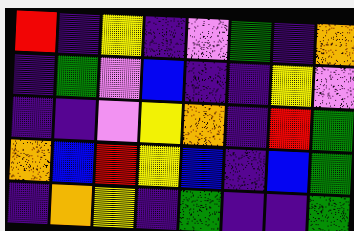[["red", "indigo", "yellow", "indigo", "violet", "green", "indigo", "orange"], ["indigo", "green", "violet", "blue", "indigo", "indigo", "yellow", "violet"], ["indigo", "indigo", "violet", "yellow", "orange", "indigo", "red", "green"], ["orange", "blue", "red", "yellow", "blue", "indigo", "blue", "green"], ["indigo", "orange", "yellow", "indigo", "green", "indigo", "indigo", "green"]]